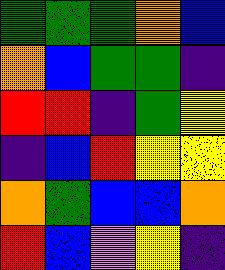[["green", "green", "green", "orange", "blue"], ["orange", "blue", "green", "green", "indigo"], ["red", "red", "indigo", "green", "yellow"], ["indigo", "blue", "red", "yellow", "yellow"], ["orange", "green", "blue", "blue", "orange"], ["red", "blue", "violet", "yellow", "indigo"]]